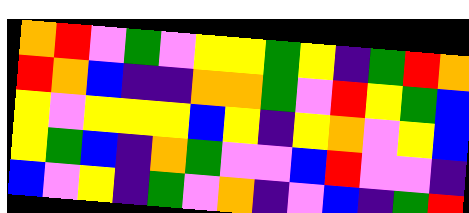[["orange", "red", "violet", "green", "violet", "yellow", "yellow", "green", "yellow", "indigo", "green", "red", "orange"], ["red", "orange", "blue", "indigo", "indigo", "orange", "orange", "green", "violet", "red", "yellow", "green", "blue"], ["yellow", "violet", "yellow", "yellow", "yellow", "blue", "yellow", "indigo", "yellow", "orange", "violet", "yellow", "blue"], ["yellow", "green", "blue", "indigo", "orange", "green", "violet", "violet", "blue", "red", "violet", "violet", "indigo"], ["blue", "violet", "yellow", "indigo", "green", "violet", "orange", "indigo", "violet", "blue", "indigo", "green", "red"]]